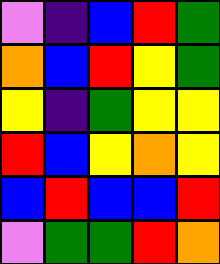[["violet", "indigo", "blue", "red", "green"], ["orange", "blue", "red", "yellow", "green"], ["yellow", "indigo", "green", "yellow", "yellow"], ["red", "blue", "yellow", "orange", "yellow"], ["blue", "red", "blue", "blue", "red"], ["violet", "green", "green", "red", "orange"]]